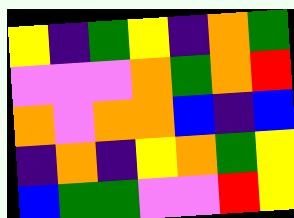[["yellow", "indigo", "green", "yellow", "indigo", "orange", "green"], ["violet", "violet", "violet", "orange", "green", "orange", "red"], ["orange", "violet", "orange", "orange", "blue", "indigo", "blue"], ["indigo", "orange", "indigo", "yellow", "orange", "green", "yellow"], ["blue", "green", "green", "violet", "violet", "red", "yellow"]]